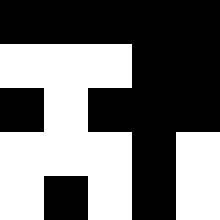[["black", "black", "black", "black", "black"], ["white", "white", "white", "black", "black"], ["black", "white", "black", "black", "black"], ["white", "white", "white", "black", "white"], ["white", "black", "white", "black", "white"]]